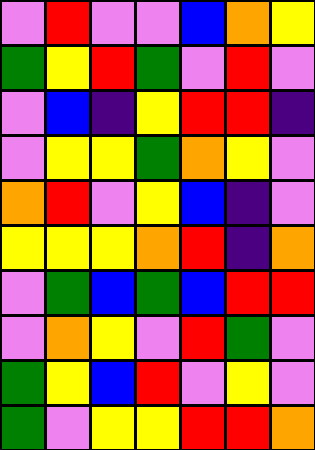[["violet", "red", "violet", "violet", "blue", "orange", "yellow"], ["green", "yellow", "red", "green", "violet", "red", "violet"], ["violet", "blue", "indigo", "yellow", "red", "red", "indigo"], ["violet", "yellow", "yellow", "green", "orange", "yellow", "violet"], ["orange", "red", "violet", "yellow", "blue", "indigo", "violet"], ["yellow", "yellow", "yellow", "orange", "red", "indigo", "orange"], ["violet", "green", "blue", "green", "blue", "red", "red"], ["violet", "orange", "yellow", "violet", "red", "green", "violet"], ["green", "yellow", "blue", "red", "violet", "yellow", "violet"], ["green", "violet", "yellow", "yellow", "red", "red", "orange"]]